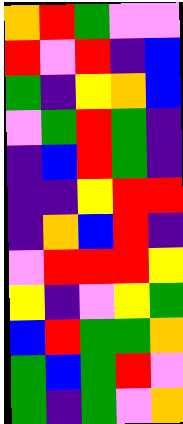[["orange", "red", "green", "violet", "violet"], ["red", "violet", "red", "indigo", "blue"], ["green", "indigo", "yellow", "orange", "blue"], ["violet", "green", "red", "green", "indigo"], ["indigo", "blue", "red", "green", "indigo"], ["indigo", "indigo", "yellow", "red", "red"], ["indigo", "orange", "blue", "red", "indigo"], ["violet", "red", "red", "red", "yellow"], ["yellow", "indigo", "violet", "yellow", "green"], ["blue", "red", "green", "green", "orange"], ["green", "blue", "green", "red", "violet"], ["green", "indigo", "green", "violet", "orange"]]